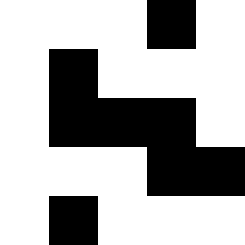[["white", "white", "white", "black", "white"], ["white", "black", "white", "white", "white"], ["white", "black", "black", "black", "white"], ["white", "white", "white", "black", "black"], ["white", "black", "white", "white", "white"]]